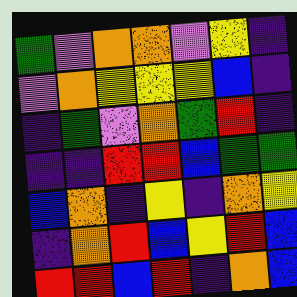[["green", "violet", "orange", "orange", "violet", "yellow", "indigo"], ["violet", "orange", "yellow", "yellow", "yellow", "blue", "indigo"], ["indigo", "green", "violet", "orange", "green", "red", "indigo"], ["indigo", "indigo", "red", "red", "blue", "green", "green"], ["blue", "orange", "indigo", "yellow", "indigo", "orange", "yellow"], ["indigo", "orange", "red", "blue", "yellow", "red", "blue"], ["red", "red", "blue", "red", "indigo", "orange", "blue"]]